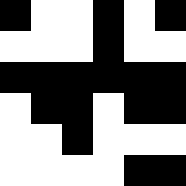[["black", "white", "white", "black", "white", "black"], ["white", "white", "white", "black", "white", "white"], ["black", "black", "black", "black", "black", "black"], ["white", "black", "black", "white", "black", "black"], ["white", "white", "black", "white", "white", "white"], ["white", "white", "white", "white", "black", "black"]]